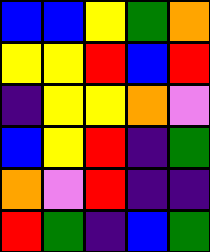[["blue", "blue", "yellow", "green", "orange"], ["yellow", "yellow", "red", "blue", "red"], ["indigo", "yellow", "yellow", "orange", "violet"], ["blue", "yellow", "red", "indigo", "green"], ["orange", "violet", "red", "indigo", "indigo"], ["red", "green", "indigo", "blue", "green"]]